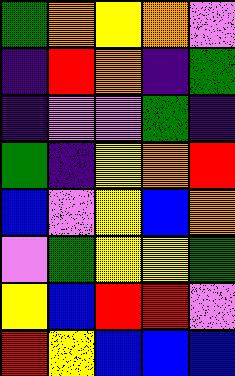[["green", "orange", "yellow", "orange", "violet"], ["indigo", "red", "orange", "indigo", "green"], ["indigo", "violet", "violet", "green", "indigo"], ["green", "indigo", "yellow", "orange", "red"], ["blue", "violet", "yellow", "blue", "orange"], ["violet", "green", "yellow", "yellow", "green"], ["yellow", "blue", "red", "red", "violet"], ["red", "yellow", "blue", "blue", "blue"]]